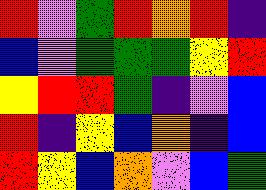[["red", "violet", "green", "red", "orange", "red", "indigo"], ["blue", "violet", "green", "green", "green", "yellow", "red"], ["yellow", "red", "red", "green", "indigo", "violet", "blue"], ["red", "indigo", "yellow", "blue", "orange", "indigo", "blue"], ["red", "yellow", "blue", "orange", "violet", "blue", "green"]]